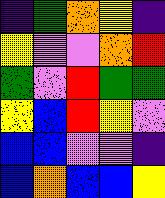[["indigo", "green", "orange", "yellow", "indigo"], ["yellow", "violet", "violet", "orange", "red"], ["green", "violet", "red", "green", "green"], ["yellow", "blue", "red", "yellow", "violet"], ["blue", "blue", "violet", "violet", "indigo"], ["blue", "orange", "blue", "blue", "yellow"]]